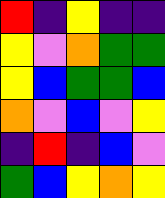[["red", "indigo", "yellow", "indigo", "indigo"], ["yellow", "violet", "orange", "green", "green"], ["yellow", "blue", "green", "green", "blue"], ["orange", "violet", "blue", "violet", "yellow"], ["indigo", "red", "indigo", "blue", "violet"], ["green", "blue", "yellow", "orange", "yellow"]]